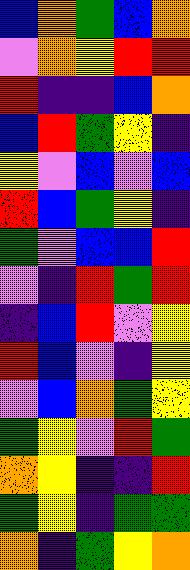[["blue", "orange", "green", "blue", "orange"], ["violet", "orange", "yellow", "red", "red"], ["red", "indigo", "indigo", "blue", "orange"], ["blue", "red", "green", "yellow", "indigo"], ["yellow", "violet", "blue", "violet", "blue"], ["red", "blue", "green", "yellow", "indigo"], ["green", "violet", "blue", "blue", "red"], ["violet", "indigo", "red", "green", "red"], ["indigo", "blue", "red", "violet", "yellow"], ["red", "blue", "violet", "indigo", "yellow"], ["violet", "blue", "orange", "green", "yellow"], ["green", "yellow", "violet", "red", "green"], ["orange", "yellow", "indigo", "indigo", "red"], ["green", "yellow", "indigo", "green", "green"], ["orange", "indigo", "green", "yellow", "orange"]]